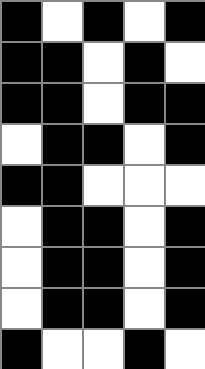[["black", "white", "black", "white", "black"], ["black", "black", "white", "black", "white"], ["black", "black", "white", "black", "black"], ["white", "black", "black", "white", "black"], ["black", "black", "white", "white", "white"], ["white", "black", "black", "white", "black"], ["white", "black", "black", "white", "black"], ["white", "black", "black", "white", "black"], ["black", "white", "white", "black", "white"]]